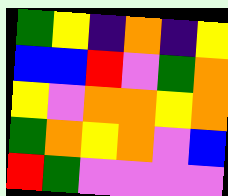[["green", "yellow", "indigo", "orange", "indigo", "yellow"], ["blue", "blue", "red", "violet", "green", "orange"], ["yellow", "violet", "orange", "orange", "yellow", "orange"], ["green", "orange", "yellow", "orange", "violet", "blue"], ["red", "green", "violet", "violet", "violet", "violet"]]